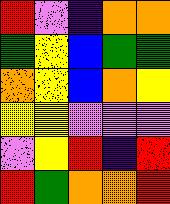[["red", "violet", "indigo", "orange", "orange"], ["green", "yellow", "blue", "green", "green"], ["orange", "yellow", "blue", "orange", "yellow"], ["yellow", "yellow", "violet", "violet", "violet"], ["violet", "yellow", "red", "indigo", "red"], ["red", "green", "orange", "orange", "red"]]